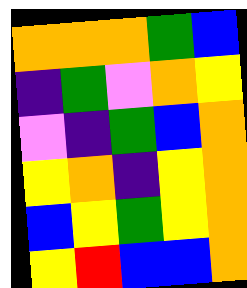[["orange", "orange", "orange", "green", "blue"], ["indigo", "green", "violet", "orange", "yellow"], ["violet", "indigo", "green", "blue", "orange"], ["yellow", "orange", "indigo", "yellow", "orange"], ["blue", "yellow", "green", "yellow", "orange"], ["yellow", "red", "blue", "blue", "orange"]]